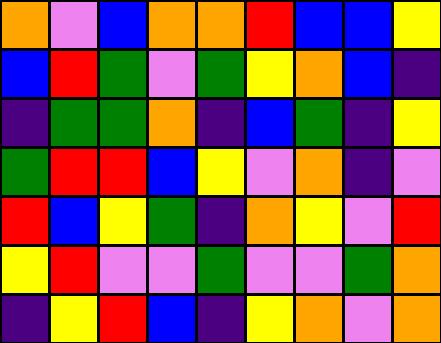[["orange", "violet", "blue", "orange", "orange", "red", "blue", "blue", "yellow"], ["blue", "red", "green", "violet", "green", "yellow", "orange", "blue", "indigo"], ["indigo", "green", "green", "orange", "indigo", "blue", "green", "indigo", "yellow"], ["green", "red", "red", "blue", "yellow", "violet", "orange", "indigo", "violet"], ["red", "blue", "yellow", "green", "indigo", "orange", "yellow", "violet", "red"], ["yellow", "red", "violet", "violet", "green", "violet", "violet", "green", "orange"], ["indigo", "yellow", "red", "blue", "indigo", "yellow", "orange", "violet", "orange"]]